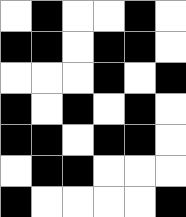[["white", "black", "white", "white", "black", "white"], ["black", "black", "white", "black", "black", "white"], ["white", "white", "white", "black", "white", "black"], ["black", "white", "black", "white", "black", "white"], ["black", "black", "white", "black", "black", "white"], ["white", "black", "black", "white", "white", "white"], ["black", "white", "white", "white", "white", "black"]]